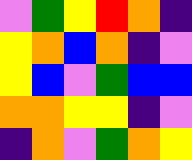[["violet", "green", "yellow", "red", "orange", "indigo"], ["yellow", "orange", "blue", "orange", "indigo", "violet"], ["yellow", "blue", "violet", "green", "blue", "blue"], ["orange", "orange", "yellow", "yellow", "indigo", "violet"], ["indigo", "orange", "violet", "green", "orange", "yellow"]]